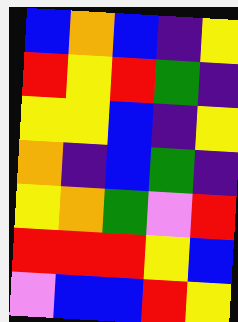[["blue", "orange", "blue", "indigo", "yellow"], ["red", "yellow", "red", "green", "indigo"], ["yellow", "yellow", "blue", "indigo", "yellow"], ["orange", "indigo", "blue", "green", "indigo"], ["yellow", "orange", "green", "violet", "red"], ["red", "red", "red", "yellow", "blue"], ["violet", "blue", "blue", "red", "yellow"]]